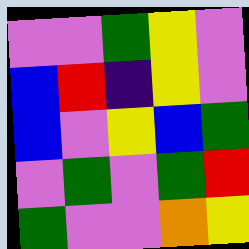[["violet", "violet", "green", "yellow", "violet"], ["blue", "red", "indigo", "yellow", "violet"], ["blue", "violet", "yellow", "blue", "green"], ["violet", "green", "violet", "green", "red"], ["green", "violet", "violet", "orange", "yellow"]]